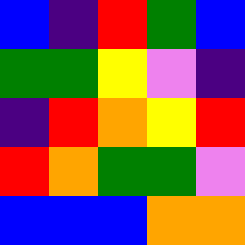[["blue", "indigo", "red", "green", "blue"], ["green", "green", "yellow", "violet", "indigo"], ["indigo", "red", "orange", "yellow", "red"], ["red", "orange", "green", "green", "violet"], ["blue", "blue", "blue", "orange", "orange"]]